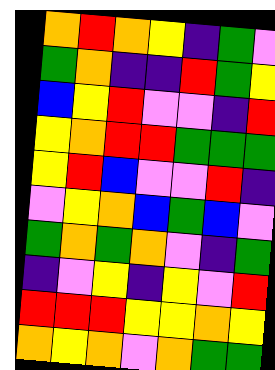[["orange", "red", "orange", "yellow", "indigo", "green", "violet"], ["green", "orange", "indigo", "indigo", "red", "green", "yellow"], ["blue", "yellow", "red", "violet", "violet", "indigo", "red"], ["yellow", "orange", "red", "red", "green", "green", "green"], ["yellow", "red", "blue", "violet", "violet", "red", "indigo"], ["violet", "yellow", "orange", "blue", "green", "blue", "violet"], ["green", "orange", "green", "orange", "violet", "indigo", "green"], ["indigo", "violet", "yellow", "indigo", "yellow", "violet", "red"], ["red", "red", "red", "yellow", "yellow", "orange", "yellow"], ["orange", "yellow", "orange", "violet", "orange", "green", "green"]]